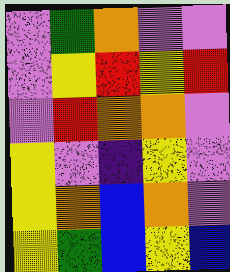[["violet", "green", "orange", "violet", "violet"], ["violet", "yellow", "red", "yellow", "red"], ["violet", "red", "orange", "orange", "violet"], ["yellow", "violet", "indigo", "yellow", "violet"], ["yellow", "orange", "blue", "orange", "violet"], ["yellow", "green", "blue", "yellow", "blue"]]